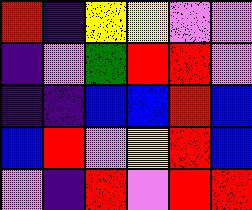[["red", "indigo", "yellow", "yellow", "violet", "violet"], ["indigo", "violet", "green", "red", "red", "violet"], ["indigo", "indigo", "blue", "blue", "red", "blue"], ["blue", "red", "violet", "yellow", "red", "blue"], ["violet", "indigo", "red", "violet", "red", "red"]]